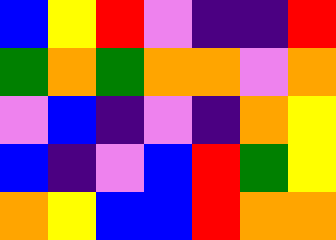[["blue", "yellow", "red", "violet", "indigo", "indigo", "red"], ["green", "orange", "green", "orange", "orange", "violet", "orange"], ["violet", "blue", "indigo", "violet", "indigo", "orange", "yellow"], ["blue", "indigo", "violet", "blue", "red", "green", "yellow"], ["orange", "yellow", "blue", "blue", "red", "orange", "orange"]]